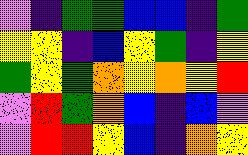[["violet", "indigo", "green", "green", "blue", "blue", "indigo", "green"], ["yellow", "yellow", "indigo", "blue", "yellow", "green", "indigo", "yellow"], ["green", "yellow", "green", "orange", "yellow", "orange", "yellow", "red"], ["violet", "red", "green", "orange", "blue", "indigo", "blue", "violet"], ["violet", "red", "red", "yellow", "blue", "indigo", "orange", "yellow"]]